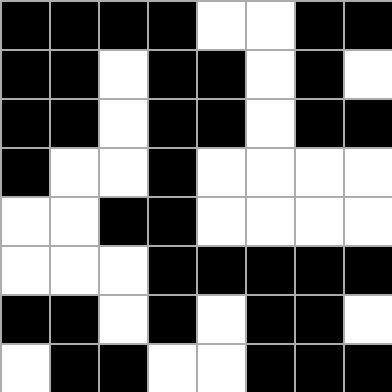[["black", "black", "black", "black", "white", "white", "black", "black"], ["black", "black", "white", "black", "black", "white", "black", "white"], ["black", "black", "white", "black", "black", "white", "black", "black"], ["black", "white", "white", "black", "white", "white", "white", "white"], ["white", "white", "black", "black", "white", "white", "white", "white"], ["white", "white", "white", "black", "black", "black", "black", "black"], ["black", "black", "white", "black", "white", "black", "black", "white"], ["white", "black", "black", "white", "white", "black", "black", "black"]]